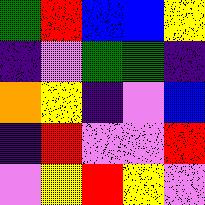[["green", "red", "blue", "blue", "yellow"], ["indigo", "violet", "green", "green", "indigo"], ["orange", "yellow", "indigo", "violet", "blue"], ["indigo", "red", "violet", "violet", "red"], ["violet", "yellow", "red", "yellow", "violet"]]